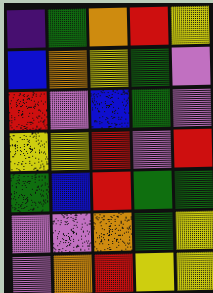[["indigo", "green", "orange", "red", "yellow"], ["blue", "orange", "yellow", "green", "violet"], ["red", "violet", "blue", "green", "violet"], ["yellow", "yellow", "red", "violet", "red"], ["green", "blue", "red", "green", "green"], ["violet", "violet", "orange", "green", "yellow"], ["violet", "orange", "red", "yellow", "yellow"]]